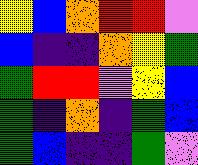[["yellow", "blue", "orange", "red", "red", "violet"], ["blue", "indigo", "indigo", "orange", "yellow", "green"], ["green", "red", "red", "violet", "yellow", "blue"], ["green", "indigo", "orange", "indigo", "green", "blue"], ["green", "blue", "indigo", "indigo", "green", "violet"]]